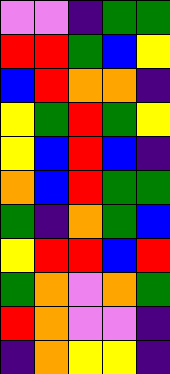[["violet", "violet", "indigo", "green", "green"], ["red", "red", "green", "blue", "yellow"], ["blue", "red", "orange", "orange", "indigo"], ["yellow", "green", "red", "green", "yellow"], ["yellow", "blue", "red", "blue", "indigo"], ["orange", "blue", "red", "green", "green"], ["green", "indigo", "orange", "green", "blue"], ["yellow", "red", "red", "blue", "red"], ["green", "orange", "violet", "orange", "green"], ["red", "orange", "violet", "violet", "indigo"], ["indigo", "orange", "yellow", "yellow", "indigo"]]